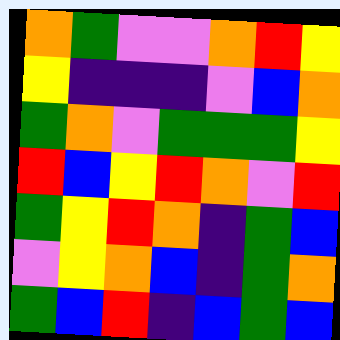[["orange", "green", "violet", "violet", "orange", "red", "yellow"], ["yellow", "indigo", "indigo", "indigo", "violet", "blue", "orange"], ["green", "orange", "violet", "green", "green", "green", "yellow"], ["red", "blue", "yellow", "red", "orange", "violet", "red"], ["green", "yellow", "red", "orange", "indigo", "green", "blue"], ["violet", "yellow", "orange", "blue", "indigo", "green", "orange"], ["green", "blue", "red", "indigo", "blue", "green", "blue"]]